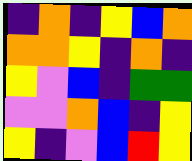[["indigo", "orange", "indigo", "yellow", "blue", "orange"], ["orange", "orange", "yellow", "indigo", "orange", "indigo"], ["yellow", "violet", "blue", "indigo", "green", "green"], ["violet", "violet", "orange", "blue", "indigo", "yellow"], ["yellow", "indigo", "violet", "blue", "red", "yellow"]]